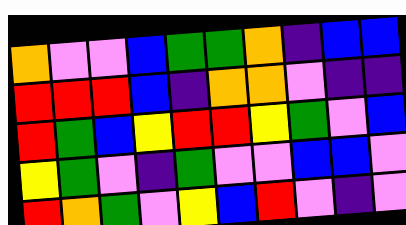[["orange", "violet", "violet", "blue", "green", "green", "orange", "indigo", "blue", "blue"], ["red", "red", "red", "blue", "indigo", "orange", "orange", "violet", "indigo", "indigo"], ["red", "green", "blue", "yellow", "red", "red", "yellow", "green", "violet", "blue"], ["yellow", "green", "violet", "indigo", "green", "violet", "violet", "blue", "blue", "violet"], ["red", "orange", "green", "violet", "yellow", "blue", "red", "violet", "indigo", "violet"]]